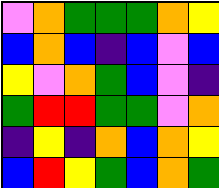[["violet", "orange", "green", "green", "green", "orange", "yellow"], ["blue", "orange", "blue", "indigo", "blue", "violet", "blue"], ["yellow", "violet", "orange", "green", "blue", "violet", "indigo"], ["green", "red", "red", "green", "green", "violet", "orange"], ["indigo", "yellow", "indigo", "orange", "blue", "orange", "yellow"], ["blue", "red", "yellow", "green", "blue", "orange", "green"]]